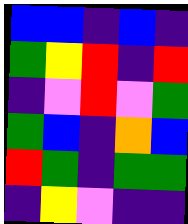[["blue", "blue", "indigo", "blue", "indigo"], ["green", "yellow", "red", "indigo", "red"], ["indigo", "violet", "red", "violet", "green"], ["green", "blue", "indigo", "orange", "blue"], ["red", "green", "indigo", "green", "green"], ["indigo", "yellow", "violet", "indigo", "indigo"]]